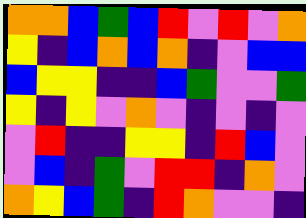[["orange", "orange", "blue", "green", "blue", "red", "violet", "red", "violet", "orange"], ["yellow", "indigo", "blue", "orange", "blue", "orange", "indigo", "violet", "blue", "blue"], ["blue", "yellow", "yellow", "indigo", "indigo", "blue", "green", "violet", "violet", "green"], ["yellow", "indigo", "yellow", "violet", "orange", "violet", "indigo", "violet", "indigo", "violet"], ["violet", "red", "indigo", "indigo", "yellow", "yellow", "indigo", "red", "blue", "violet"], ["violet", "blue", "indigo", "green", "violet", "red", "red", "indigo", "orange", "violet"], ["orange", "yellow", "blue", "green", "indigo", "red", "orange", "violet", "violet", "indigo"]]